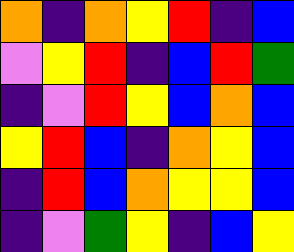[["orange", "indigo", "orange", "yellow", "red", "indigo", "blue"], ["violet", "yellow", "red", "indigo", "blue", "red", "green"], ["indigo", "violet", "red", "yellow", "blue", "orange", "blue"], ["yellow", "red", "blue", "indigo", "orange", "yellow", "blue"], ["indigo", "red", "blue", "orange", "yellow", "yellow", "blue"], ["indigo", "violet", "green", "yellow", "indigo", "blue", "yellow"]]